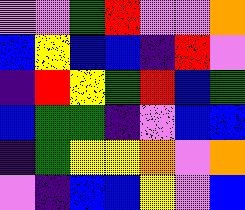[["violet", "violet", "green", "red", "violet", "violet", "orange"], ["blue", "yellow", "blue", "blue", "indigo", "red", "violet"], ["indigo", "red", "yellow", "green", "red", "blue", "green"], ["blue", "green", "green", "indigo", "violet", "blue", "blue"], ["indigo", "green", "yellow", "yellow", "orange", "violet", "orange"], ["violet", "indigo", "blue", "blue", "yellow", "violet", "blue"]]